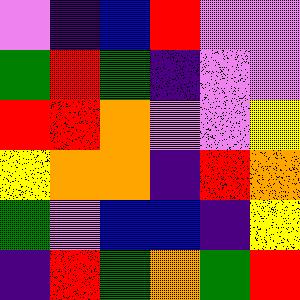[["violet", "indigo", "blue", "red", "violet", "violet"], ["green", "red", "green", "indigo", "violet", "violet"], ["red", "red", "orange", "violet", "violet", "yellow"], ["yellow", "orange", "orange", "indigo", "red", "orange"], ["green", "violet", "blue", "blue", "indigo", "yellow"], ["indigo", "red", "green", "orange", "green", "red"]]